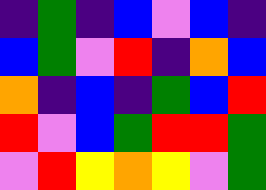[["indigo", "green", "indigo", "blue", "violet", "blue", "indigo"], ["blue", "green", "violet", "red", "indigo", "orange", "blue"], ["orange", "indigo", "blue", "indigo", "green", "blue", "red"], ["red", "violet", "blue", "green", "red", "red", "green"], ["violet", "red", "yellow", "orange", "yellow", "violet", "green"]]